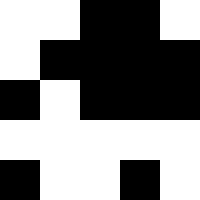[["white", "white", "black", "black", "white"], ["white", "black", "black", "black", "black"], ["black", "white", "black", "black", "black"], ["white", "white", "white", "white", "white"], ["black", "white", "white", "black", "white"]]